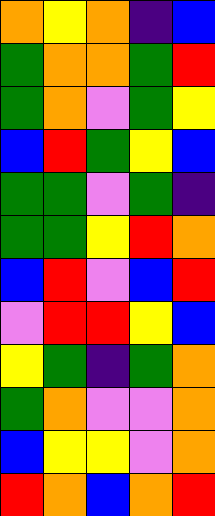[["orange", "yellow", "orange", "indigo", "blue"], ["green", "orange", "orange", "green", "red"], ["green", "orange", "violet", "green", "yellow"], ["blue", "red", "green", "yellow", "blue"], ["green", "green", "violet", "green", "indigo"], ["green", "green", "yellow", "red", "orange"], ["blue", "red", "violet", "blue", "red"], ["violet", "red", "red", "yellow", "blue"], ["yellow", "green", "indigo", "green", "orange"], ["green", "orange", "violet", "violet", "orange"], ["blue", "yellow", "yellow", "violet", "orange"], ["red", "orange", "blue", "orange", "red"]]